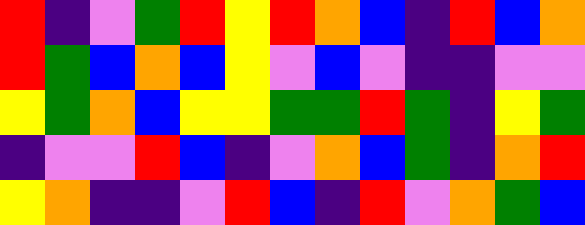[["red", "indigo", "violet", "green", "red", "yellow", "red", "orange", "blue", "indigo", "red", "blue", "orange"], ["red", "green", "blue", "orange", "blue", "yellow", "violet", "blue", "violet", "indigo", "indigo", "violet", "violet"], ["yellow", "green", "orange", "blue", "yellow", "yellow", "green", "green", "red", "green", "indigo", "yellow", "green"], ["indigo", "violet", "violet", "red", "blue", "indigo", "violet", "orange", "blue", "green", "indigo", "orange", "red"], ["yellow", "orange", "indigo", "indigo", "violet", "red", "blue", "indigo", "red", "violet", "orange", "green", "blue"]]